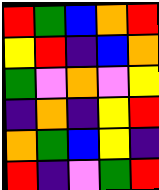[["red", "green", "blue", "orange", "red"], ["yellow", "red", "indigo", "blue", "orange"], ["green", "violet", "orange", "violet", "yellow"], ["indigo", "orange", "indigo", "yellow", "red"], ["orange", "green", "blue", "yellow", "indigo"], ["red", "indigo", "violet", "green", "red"]]